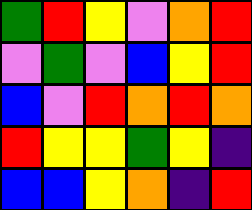[["green", "red", "yellow", "violet", "orange", "red"], ["violet", "green", "violet", "blue", "yellow", "red"], ["blue", "violet", "red", "orange", "red", "orange"], ["red", "yellow", "yellow", "green", "yellow", "indigo"], ["blue", "blue", "yellow", "orange", "indigo", "red"]]